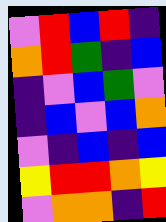[["violet", "red", "blue", "red", "indigo"], ["orange", "red", "green", "indigo", "blue"], ["indigo", "violet", "blue", "green", "violet"], ["indigo", "blue", "violet", "blue", "orange"], ["violet", "indigo", "blue", "indigo", "blue"], ["yellow", "red", "red", "orange", "yellow"], ["violet", "orange", "orange", "indigo", "red"]]